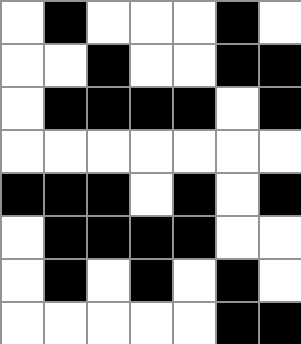[["white", "black", "white", "white", "white", "black", "white"], ["white", "white", "black", "white", "white", "black", "black"], ["white", "black", "black", "black", "black", "white", "black"], ["white", "white", "white", "white", "white", "white", "white"], ["black", "black", "black", "white", "black", "white", "black"], ["white", "black", "black", "black", "black", "white", "white"], ["white", "black", "white", "black", "white", "black", "white"], ["white", "white", "white", "white", "white", "black", "black"]]